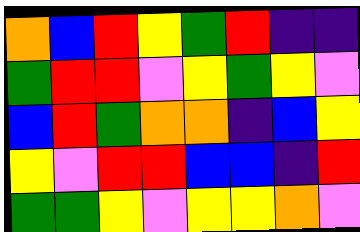[["orange", "blue", "red", "yellow", "green", "red", "indigo", "indigo"], ["green", "red", "red", "violet", "yellow", "green", "yellow", "violet"], ["blue", "red", "green", "orange", "orange", "indigo", "blue", "yellow"], ["yellow", "violet", "red", "red", "blue", "blue", "indigo", "red"], ["green", "green", "yellow", "violet", "yellow", "yellow", "orange", "violet"]]